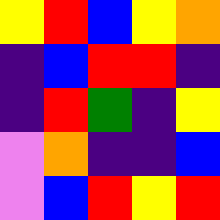[["yellow", "red", "blue", "yellow", "orange"], ["indigo", "blue", "red", "red", "indigo"], ["indigo", "red", "green", "indigo", "yellow"], ["violet", "orange", "indigo", "indigo", "blue"], ["violet", "blue", "red", "yellow", "red"]]